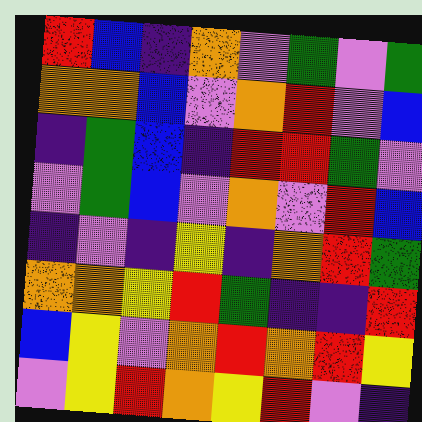[["red", "blue", "indigo", "orange", "violet", "green", "violet", "green"], ["orange", "orange", "blue", "violet", "orange", "red", "violet", "blue"], ["indigo", "green", "blue", "indigo", "red", "red", "green", "violet"], ["violet", "green", "blue", "violet", "orange", "violet", "red", "blue"], ["indigo", "violet", "indigo", "yellow", "indigo", "orange", "red", "green"], ["orange", "orange", "yellow", "red", "green", "indigo", "indigo", "red"], ["blue", "yellow", "violet", "orange", "red", "orange", "red", "yellow"], ["violet", "yellow", "red", "orange", "yellow", "red", "violet", "indigo"]]